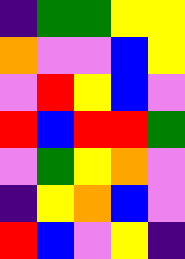[["indigo", "green", "green", "yellow", "yellow"], ["orange", "violet", "violet", "blue", "yellow"], ["violet", "red", "yellow", "blue", "violet"], ["red", "blue", "red", "red", "green"], ["violet", "green", "yellow", "orange", "violet"], ["indigo", "yellow", "orange", "blue", "violet"], ["red", "blue", "violet", "yellow", "indigo"]]